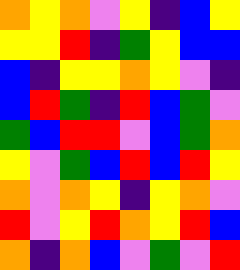[["orange", "yellow", "orange", "violet", "yellow", "indigo", "blue", "yellow"], ["yellow", "yellow", "red", "indigo", "green", "yellow", "blue", "blue"], ["blue", "indigo", "yellow", "yellow", "orange", "yellow", "violet", "indigo"], ["blue", "red", "green", "indigo", "red", "blue", "green", "violet"], ["green", "blue", "red", "red", "violet", "blue", "green", "orange"], ["yellow", "violet", "green", "blue", "red", "blue", "red", "yellow"], ["orange", "violet", "orange", "yellow", "indigo", "yellow", "orange", "violet"], ["red", "violet", "yellow", "red", "orange", "yellow", "red", "blue"], ["orange", "indigo", "orange", "blue", "violet", "green", "violet", "red"]]